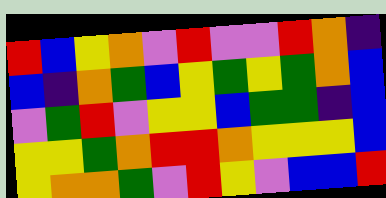[["red", "blue", "yellow", "orange", "violet", "red", "violet", "violet", "red", "orange", "indigo"], ["blue", "indigo", "orange", "green", "blue", "yellow", "green", "yellow", "green", "orange", "blue"], ["violet", "green", "red", "violet", "yellow", "yellow", "blue", "green", "green", "indigo", "blue"], ["yellow", "yellow", "green", "orange", "red", "red", "orange", "yellow", "yellow", "yellow", "blue"], ["yellow", "orange", "orange", "green", "violet", "red", "yellow", "violet", "blue", "blue", "red"]]